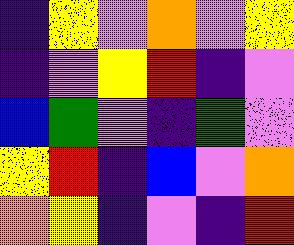[["indigo", "yellow", "violet", "orange", "violet", "yellow"], ["indigo", "violet", "yellow", "red", "indigo", "violet"], ["blue", "green", "violet", "indigo", "green", "violet"], ["yellow", "red", "indigo", "blue", "violet", "orange"], ["orange", "yellow", "indigo", "violet", "indigo", "red"]]